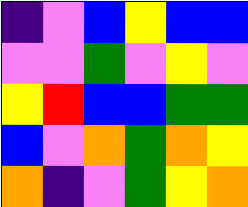[["indigo", "violet", "blue", "yellow", "blue", "blue"], ["violet", "violet", "green", "violet", "yellow", "violet"], ["yellow", "red", "blue", "blue", "green", "green"], ["blue", "violet", "orange", "green", "orange", "yellow"], ["orange", "indigo", "violet", "green", "yellow", "orange"]]